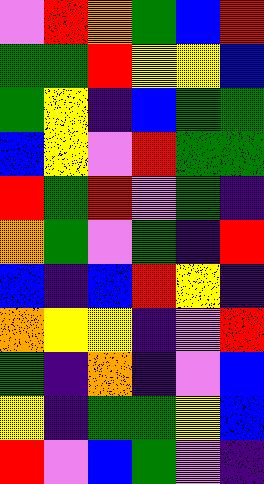[["violet", "red", "orange", "green", "blue", "red"], ["green", "green", "red", "yellow", "yellow", "blue"], ["green", "yellow", "indigo", "blue", "green", "green"], ["blue", "yellow", "violet", "red", "green", "green"], ["red", "green", "red", "violet", "green", "indigo"], ["orange", "green", "violet", "green", "indigo", "red"], ["blue", "indigo", "blue", "red", "yellow", "indigo"], ["orange", "yellow", "yellow", "indigo", "violet", "red"], ["green", "indigo", "orange", "indigo", "violet", "blue"], ["yellow", "indigo", "green", "green", "yellow", "blue"], ["red", "violet", "blue", "green", "violet", "indigo"]]